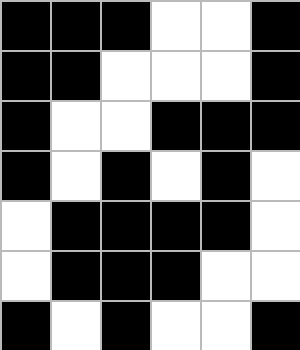[["black", "black", "black", "white", "white", "black"], ["black", "black", "white", "white", "white", "black"], ["black", "white", "white", "black", "black", "black"], ["black", "white", "black", "white", "black", "white"], ["white", "black", "black", "black", "black", "white"], ["white", "black", "black", "black", "white", "white"], ["black", "white", "black", "white", "white", "black"]]